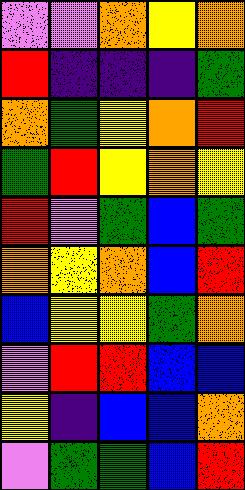[["violet", "violet", "orange", "yellow", "orange"], ["red", "indigo", "indigo", "indigo", "green"], ["orange", "green", "yellow", "orange", "red"], ["green", "red", "yellow", "orange", "yellow"], ["red", "violet", "green", "blue", "green"], ["orange", "yellow", "orange", "blue", "red"], ["blue", "yellow", "yellow", "green", "orange"], ["violet", "red", "red", "blue", "blue"], ["yellow", "indigo", "blue", "blue", "orange"], ["violet", "green", "green", "blue", "red"]]